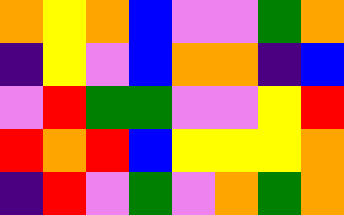[["orange", "yellow", "orange", "blue", "violet", "violet", "green", "orange"], ["indigo", "yellow", "violet", "blue", "orange", "orange", "indigo", "blue"], ["violet", "red", "green", "green", "violet", "violet", "yellow", "red"], ["red", "orange", "red", "blue", "yellow", "yellow", "yellow", "orange"], ["indigo", "red", "violet", "green", "violet", "orange", "green", "orange"]]